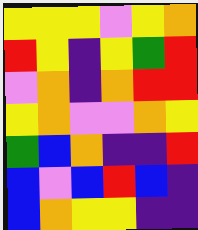[["yellow", "yellow", "yellow", "violet", "yellow", "orange"], ["red", "yellow", "indigo", "yellow", "green", "red"], ["violet", "orange", "indigo", "orange", "red", "red"], ["yellow", "orange", "violet", "violet", "orange", "yellow"], ["green", "blue", "orange", "indigo", "indigo", "red"], ["blue", "violet", "blue", "red", "blue", "indigo"], ["blue", "orange", "yellow", "yellow", "indigo", "indigo"]]